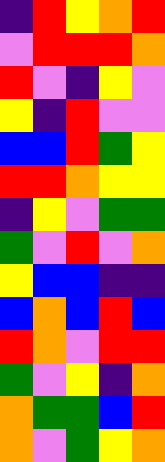[["indigo", "red", "yellow", "orange", "red"], ["violet", "red", "red", "red", "orange"], ["red", "violet", "indigo", "yellow", "violet"], ["yellow", "indigo", "red", "violet", "violet"], ["blue", "blue", "red", "green", "yellow"], ["red", "red", "orange", "yellow", "yellow"], ["indigo", "yellow", "violet", "green", "green"], ["green", "violet", "red", "violet", "orange"], ["yellow", "blue", "blue", "indigo", "indigo"], ["blue", "orange", "blue", "red", "blue"], ["red", "orange", "violet", "red", "red"], ["green", "violet", "yellow", "indigo", "orange"], ["orange", "green", "green", "blue", "red"], ["orange", "violet", "green", "yellow", "orange"]]